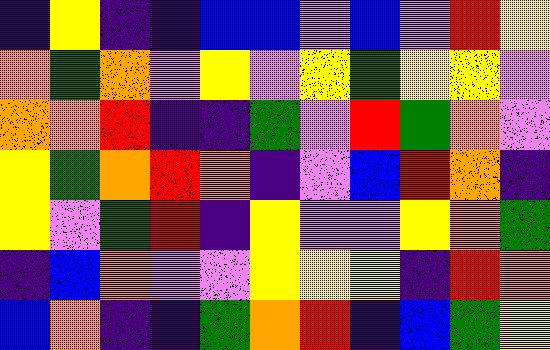[["indigo", "yellow", "indigo", "indigo", "blue", "blue", "violet", "blue", "violet", "red", "yellow"], ["orange", "green", "orange", "violet", "yellow", "violet", "yellow", "green", "yellow", "yellow", "violet"], ["orange", "orange", "red", "indigo", "indigo", "green", "violet", "red", "green", "orange", "violet"], ["yellow", "green", "orange", "red", "orange", "indigo", "violet", "blue", "red", "orange", "indigo"], ["yellow", "violet", "green", "red", "indigo", "yellow", "violet", "violet", "yellow", "orange", "green"], ["indigo", "blue", "orange", "violet", "violet", "yellow", "yellow", "yellow", "indigo", "red", "orange"], ["blue", "orange", "indigo", "indigo", "green", "orange", "red", "indigo", "blue", "green", "yellow"]]